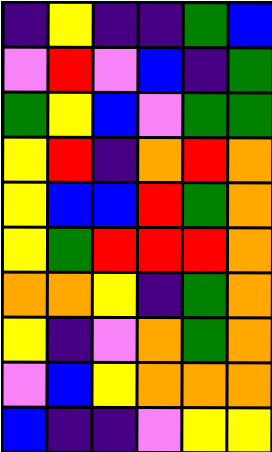[["indigo", "yellow", "indigo", "indigo", "green", "blue"], ["violet", "red", "violet", "blue", "indigo", "green"], ["green", "yellow", "blue", "violet", "green", "green"], ["yellow", "red", "indigo", "orange", "red", "orange"], ["yellow", "blue", "blue", "red", "green", "orange"], ["yellow", "green", "red", "red", "red", "orange"], ["orange", "orange", "yellow", "indigo", "green", "orange"], ["yellow", "indigo", "violet", "orange", "green", "orange"], ["violet", "blue", "yellow", "orange", "orange", "orange"], ["blue", "indigo", "indigo", "violet", "yellow", "yellow"]]